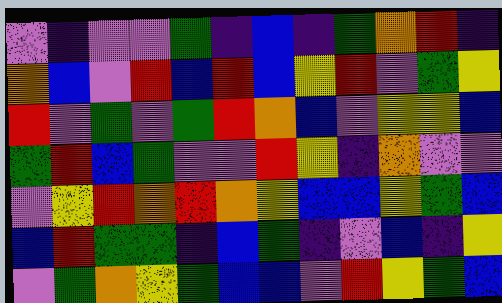[["violet", "indigo", "violet", "violet", "green", "indigo", "blue", "indigo", "green", "orange", "red", "indigo"], ["orange", "blue", "violet", "red", "blue", "red", "blue", "yellow", "red", "violet", "green", "yellow"], ["red", "violet", "green", "violet", "green", "red", "orange", "blue", "violet", "yellow", "yellow", "blue"], ["green", "red", "blue", "green", "violet", "violet", "red", "yellow", "indigo", "orange", "violet", "violet"], ["violet", "yellow", "red", "orange", "red", "orange", "yellow", "blue", "blue", "yellow", "green", "blue"], ["blue", "red", "green", "green", "indigo", "blue", "green", "indigo", "violet", "blue", "indigo", "yellow"], ["violet", "green", "orange", "yellow", "green", "blue", "blue", "violet", "red", "yellow", "green", "blue"]]